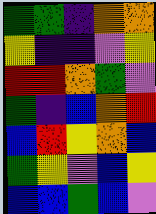[["green", "green", "indigo", "orange", "orange"], ["yellow", "indigo", "indigo", "violet", "yellow"], ["red", "red", "orange", "green", "violet"], ["green", "indigo", "blue", "orange", "red"], ["blue", "red", "yellow", "orange", "blue"], ["green", "yellow", "violet", "blue", "yellow"], ["blue", "blue", "green", "blue", "violet"]]